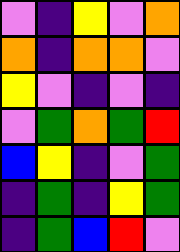[["violet", "indigo", "yellow", "violet", "orange"], ["orange", "indigo", "orange", "orange", "violet"], ["yellow", "violet", "indigo", "violet", "indigo"], ["violet", "green", "orange", "green", "red"], ["blue", "yellow", "indigo", "violet", "green"], ["indigo", "green", "indigo", "yellow", "green"], ["indigo", "green", "blue", "red", "violet"]]